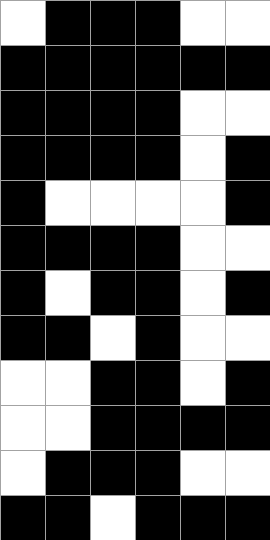[["white", "black", "black", "black", "white", "white"], ["black", "black", "black", "black", "black", "black"], ["black", "black", "black", "black", "white", "white"], ["black", "black", "black", "black", "white", "black"], ["black", "white", "white", "white", "white", "black"], ["black", "black", "black", "black", "white", "white"], ["black", "white", "black", "black", "white", "black"], ["black", "black", "white", "black", "white", "white"], ["white", "white", "black", "black", "white", "black"], ["white", "white", "black", "black", "black", "black"], ["white", "black", "black", "black", "white", "white"], ["black", "black", "white", "black", "black", "black"]]